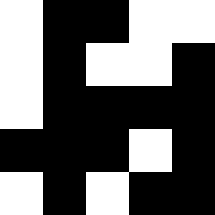[["white", "black", "black", "white", "white"], ["white", "black", "white", "white", "black"], ["white", "black", "black", "black", "black"], ["black", "black", "black", "white", "black"], ["white", "black", "white", "black", "black"]]